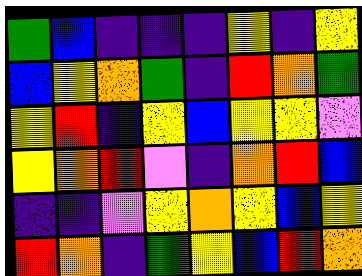[["green", "blue", "indigo", "indigo", "indigo", "yellow", "indigo", "yellow"], ["blue", "yellow", "orange", "green", "indigo", "red", "orange", "green"], ["yellow", "red", "indigo", "yellow", "blue", "yellow", "yellow", "violet"], ["yellow", "orange", "red", "violet", "indigo", "orange", "red", "blue"], ["indigo", "indigo", "violet", "yellow", "orange", "yellow", "blue", "yellow"], ["red", "orange", "indigo", "green", "yellow", "blue", "red", "orange"]]